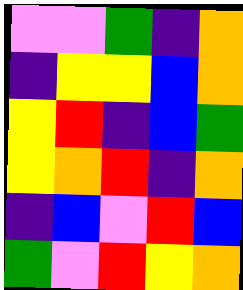[["violet", "violet", "green", "indigo", "orange"], ["indigo", "yellow", "yellow", "blue", "orange"], ["yellow", "red", "indigo", "blue", "green"], ["yellow", "orange", "red", "indigo", "orange"], ["indigo", "blue", "violet", "red", "blue"], ["green", "violet", "red", "yellow", "orange"]]